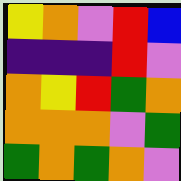[["yellow", "orange", "violet", "red", "blue"], ["indigo", "indigo", "indigo", "red", "violet"], ["orange", "yellow", "red", "green", "orange"], ["orange", "orange", "orange", "violet", "green"], ["green", "orange", "green", "orange", "violet"]]